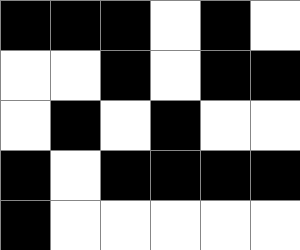[["black", "black", "black", "white", "black", "white"], ["white", "white", "black", "white", "black", "black"], ["white", "black", "white", "black", "white", "white"], ["black", "white", "black", "black", "black", "black"], ["black", "white", "white", "white", "white", "white"]]